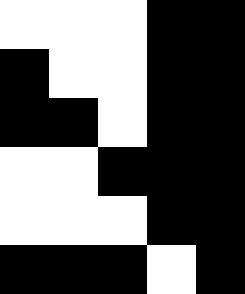[["white", "white", "white", "black", "black"], ["black", "white", "white", "black", "black"], ["black", "black", "white", "black", "black"], ["white", "white", "black", "black", "black"], ["white", "white", "white", "black", "black"], ["black", "black", "black", "white", "black"]]